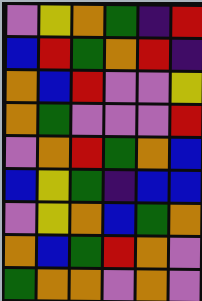[["violet", "yellow", "orange", "green", "indigo", "red"], ["blue", "red", "green", "orange", "red", "indigo"], ["orange", "blue", "red", "violet", "violet", "yellow"], ["orange", "green", "violet", "violet", "violet", "red"], ["violet", "orange", "red", "green", "orange", "blue"], ["blue", "yellow", "green", "indigo", "blue", "blue"], ["violet", "yellow", "orange", "blue", "green", "orange"], ["orange", "blue", "green", "red", "orange", "violet"], ["green", "orange", "orange", "violet", "orange", "violet"]]